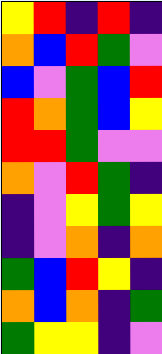[["yellow", "red", "indigo", "red", "indigo"], ["orange", "blue", "red", "green", "violet"], ["blue", "violet", "green", "blue", "red"], ["red", "orange", "green", "blue", "yellow"], ["red", "red", "green", "violet", "violet"], ["orange", "violet", "red", "green", "indigo"], ["indigo", "violet", "yellow", "green", "yellow"], ["indigo", "violet", "orange", "indigo", "orange"], ["green", "blue", "red", "yellow", "indigo"], ["orange", "blue", "orange", "indigo", "green"], ["green", "yellow", "yellow", "indigo", "violet"]]